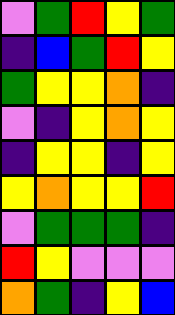[["violet", "green", "red", "yellow", "green"], ["indigo", "blue", "green", "red", "yellow"], ["green", "yellow", "yellow", "orange", "indigo"], ["violet", "indigo", "yellow", "orange", "yellow"], ["indigo", "yellow", "yellow", "indigo", "yellow"], ["yellow", "orange", "yellow", "yellow", "red"], ["violet", "green", "green", "green", "indigo"], ["red", "yellow", "violet", "violet", "violet"], ["orange", "green", "indigo", "yellow", "blue"]]